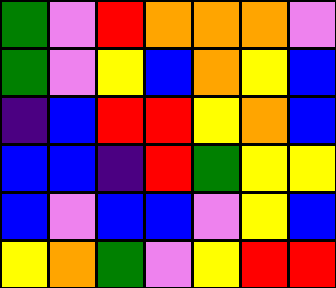[["green", "violet", "red", "orange", "orange", "orange", "violet"], ["green", "violet", "yellow", "blue", "orange", "yellow", "blue"], ["indigo", "blue", "red", "red", "yellow", "orange", "blue"], ["blue", "blue", "indigo", "red", "green", "yellow", "yellow"], ["blue", "violet", "blue", "blue", "violet", "yellow", "blue"], ["yellow", "orange", "green", "violet", "yellow", "red", "red"]]